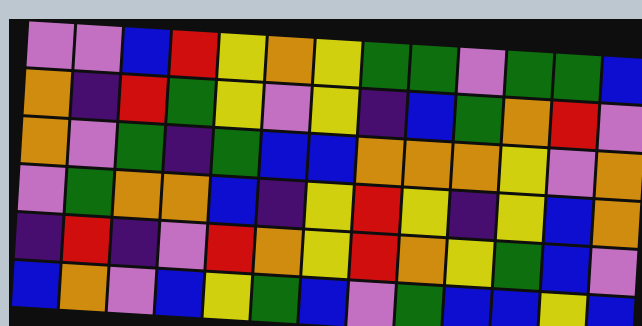[["violet", "violet", "blue", "red", "yellow", "orange", "yellow", "green", "green", "violet", "green", "green", "blue"], ["orange", "indigo", "red", "green", "yellow", "violet", "yellow", "indigo", "blue", "green", "orange", "red", "violet"], ["orange", "violet", "green", "indigo", "green", "blue", "blue", "orange", "orange", "orange", "yellow", "violet", "orange"], ["violet", "green", "orange", "orange", "blue", "indigo", "yellow", "red", "yellow", "indigo", "yellow", "blue", "orange"], ["indigo", "red", "indigo", "violet", "red", "orange", "yellow", "red", "orange", "yellow", "green", "blue", "violet"], ["blue", "orange", "violet", "blue", "yellow", "green", "blue", "violet", "green", "blue", "blue", "yellow", "blue"]]